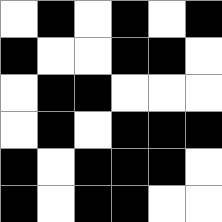[["white", "black", "white", "black", "white", "black"], ["black", "white", "white", "black", "black", "white"], ["white", "black", "black", "white", "white", "white"], ["white", "black", "white", "black", "black", "black"], ["black", "white", "black", "black", "black", "white"], ["black", "white", "black", "black", "white", "white"]]